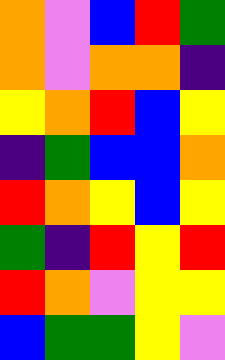[["orange", "violet", "blue", "red", "green"], ["orange", "violet", "orange", "orange", "indigo"], ["yellow", "orange", "red", "blue", "yellow"], ["indigo", "green", "blue", "blue", "orange"], ["red", "orange", "yellow", "blue", "yellow"], ["green", "indigo", "red", "yellow", "red"], ["red", "orange", "violet", "yellow", "yellow"], ["blue", "green", "green", "yellow", "violet"]]